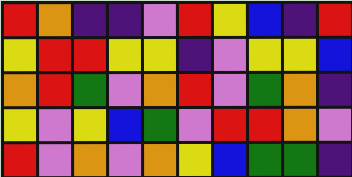[["red", "orange", "indigo", "indigo", "violet", "red", "yellow", "blue", "indigo", "red"], ["yellow", "red", "red", "yellow", "yellow", "indigo", "violet", "yellow", "yellow", "blue"], ["orange", "red", "green", "violet", "orange", "red", "violet", "green", "orange", "indigo"], ["yellow", "violet", "yellow", "blue", "green", "violet", "red", "red", "orange", "violet"], ["red", "violet", "orange", "violet", "orange", "yellow", "blue", "green", "green", "indigo"]]